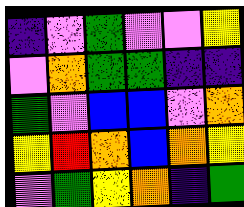[["indigo", "violet", "green", "violet", "violet", "yellow"], ["violet", "orange", "green", "green", "indigo", "indigo"], ["green", "violet", "blue", "blue", "violet", "orange"], ["yellow", "red", "orange", "blue", "orange", "yellow"], ["violet", "green", "yellow", "orange", "indigo", "green"]]